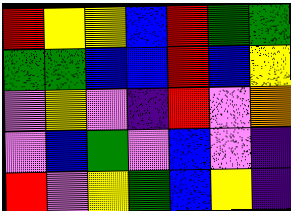[["red", "yellow", "yellow", "blue", "red", "green", "green"], ["green", "green", "blue", "blue", "red", "blue", "yellow"], ["violet", "yellow", "violet", "indigo", "red", "violet", "orange"], ["violet", "blue", "green", "violet", "blue", "violet", "indigo"], ["red", "violet", "yellow", "green", "blue", "yellow", "indigo"]]